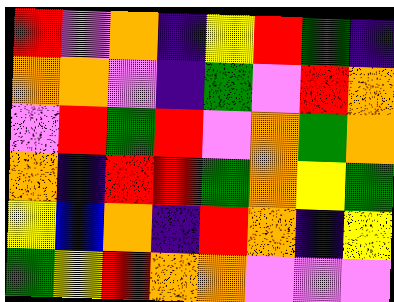[["red", "violet", "orange", "indigo", "yellow", "red", "green", "indigo"], ["orange", "orange", "violet", "indigo", "green", "violet", "red", "orange"], ["violet", "red", "green", "red", "violet", "orange", "green", "orange"], ["orange", "indigo", "red", "red", "green", "orange", "yellow", "green"], ["yellow", "blue", "orange", "indigo", "red", "orange", "indigo", "yellow"], ["green", "yellow", "red", "orange", "orange", "violet", "violet", "violet"]]